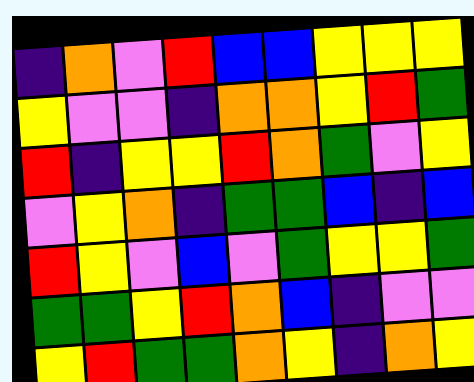[["indigo", "orange", "violet", "red", "blue", "blue", "yellow", "yellow", "yellow"], ["yellow", "violet", "violet", "indigo", "orange", "orange", "yellow", "red", "green"], ["red", "indigo", "yellow", "yellow", "red", "orange", "green", "violet", "yellow"], ["violet", "yellow", "orange", "indigo", "green", "green", "blue", "indigo", "blue"], ["red", "yellow", "violet", "blue", "violet", "green", "yellow", "yellow", "green"], ["green", "green", "yellow", "red", "orange", "blue", "indigo", "violet", "violet"], ["yellow", "red", "green", "green", "orange", "yellow", "indigo", "orange", "yellow"]]